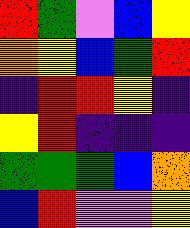[["red", "green", "violet", "blue", "yellow"], ["orange", "yellow", "blue", "green", "red"], ["indigo", "red", "red", "yellow", "indigo"], ["yellow", "red", "indigo", "indigo", "indigo"], ["green", "green", "green", "blue", "orange"], ["blue", "red", "violet", "violet", "yellow"]]